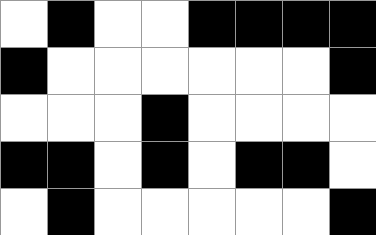[["white", "black", "white", "white", "black", "black", "black", "black"], ["black", "white", "white", "white", "white", "white", "white", "black"], ["white", "white", "white", "black", "white", "white", "white", "white"], ["black", "black", "white", "black", "white", "black", "black", "white"], ["white", "black", "white", "white", "white", "white", "white", "black"]]